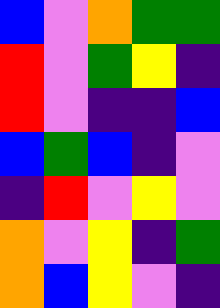[["blue", "violet", "orange", "green", "green"], ["red", "violet", "green", "yellow", "indigo"], ["red", "violet", "indigo", "indigo", "blue"], ["blue", "green", "blue", "indigo", "violet"], ["indigo", "red", "violet", "yellow", "violet"], ["orange", "violet", "yellow", "indigo", "green"], ["orange", "blue", "yellow", "violet", "indigo"]]